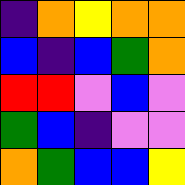[["indigo", "orange", "yellow", "orange", "orange"], ["blue", "indigo", "blue", "green", "orange"], ["red", "red", "violet", "blue", "violet"], ["green", "blue", "indigo", "violet", "violet"], ["orange", "green", "blue", "blue", "yellow"]]